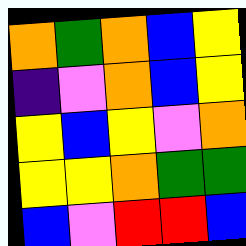[["orange", "green", "orange", "blue", "yellow"], ["indigo", "violet", "orange", "blue", "yellow"], ["yellow", "blue", "yellow", "violet", "orange"], ["yellow", "yellow", "orange", "green", "green"], ["blue", "violet", "red", "red", "blue"]]